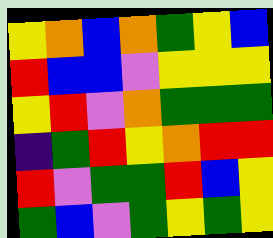[["yellow", "orange", "blue", "orange", "green", "yellow", "blue"], ["red", "blue", "blue", "violet", "yellow", "yellow", "yellow"], ["yellow", "red", "violet", "orange", "green", "green", "green"], ["indigo", "green", "red", "yellow", "orange", "red", "red"], ["red", "violet", "green", "green", "red", "blue", "yellow"], ["green", "blue", "violet", "green", "yellow", "green", "yellow"]]